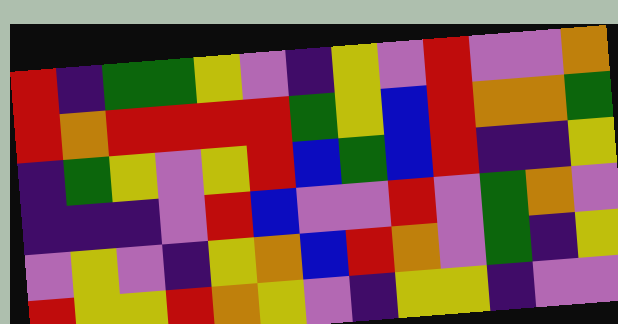[["red", "indigo", "green", "green", "yellow", "violet", "indigo", "yellow", "violet", "red", "violet", "violet", "orange"], ["red", "orange", "red", "red", "red", "red", "green", "yellow", "blue", "red", "orange", "orange", "green"], ["indigo", "green", "yellow", "violet", "yellow", "red", "blue", "green", "blue", "red", "indigo", "indigo", "yellow"], ["indigo", "indigo", "indigo", "violet", "red", "blue", "violet", "violet", "red", "violet", "green", "orange", "violet"], ["violet", "yellow", "violet", "indigo", "yellow", "orange", "blue", "red", "orange", "violet", "green", "indigo", "yellow"], ["red", "yellow", "yellow", "red", "orange", "yellow", "violet", "indigo", "yellow", "yellow", "indigo", "violet", "violet"]]